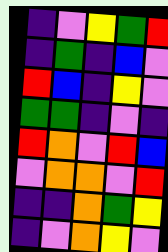[["indigo", "violet", "yellow", "green", "red"], ["indigo", "green", "indigo", "blue", "violet"], ["red", "blue", "indigo", "yellow", "violet"], ["green", "green", "indigo", "violet", "indigo"], ["red", "orange", "violet", "red", "blue"], ["violet", "orange", "orange", "violet", "red"], ["indigo", "indigo", "orange", "green", "yellow"], ["indigo", "violet", "orange", "yellow", "violet"]]